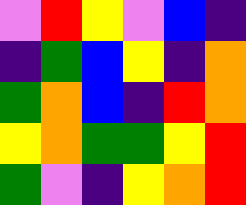[["violet", "red", "yellow", "violet", "blue", "indigo"], ["indigo", "green", "blue", "yellow", "indigo", "orange"], ["green", "orange", "blue", "indigo", "red", "orange"], ["yellow", "orange", "green", "green", "yellow", "red"], ["green", "violet", "indigo", "yellow", "orange", "red"]]